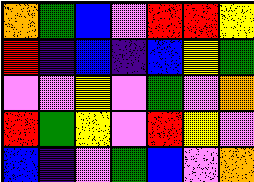[["orange", "green", "blue", "violet", "red", "red", "yellow"], ["red", "indigo", "blue", "indigo", "blue", "yellow", "green"], ["violet", "violet", "yellow", "violet", "green", "violet", "orange"], ["red", "green", "yellow", "violet", "red", "yellow", "violet"], ["blue", "indigo", "violet", "green", "blue", "violet", "orange"]]